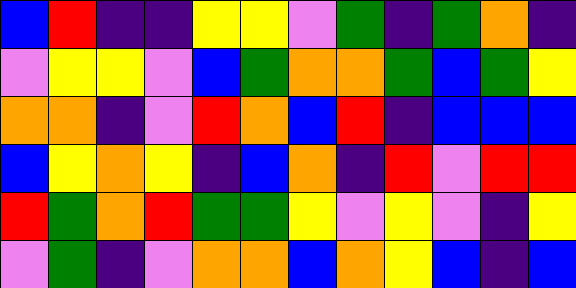[["blue", "red", "indigo", "indigo", "yellow", "yellow", "violet", "green", "indigo", "green", "orange", "indigo"], ["violet", "yellow", "yellow", "violet", "blue", "green", "orange", "orange", "green", "blue", "green", "yellow"], ["orange", "orange", "indigo", "violet", "red", "orange", "blue", "red", "indigo", "blue", "blue", "blue"], ["blue", "yellow", "orange", "yellow", "indigo", "blue", "orange", "indigo", "red", "violet", "red", "red"], ["red", "green", "orange", "red", "green", "green", "yellow", "violet", "yellow", "violet", "indigo", "yellow"], ["violet", "green", "indigo", "violet", "orange", "orange", "blue", "orange", "yellow", "blue", "indigo", "blue"]]